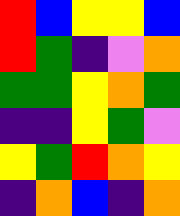[["red", "blue", "yellow", "yellow", "blue"], ["red", "green", "indigo", "violet", "orange"], ["green", "green", "yellow", "orange", "green"], ["indigo", "indigo", "yellow", "green", "violet"], ["yellow", "green", "red", "orange", "yellow"], ["indigo", "orange", "blue", "indigo", "orange"]]